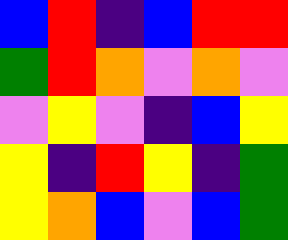[["blue", "red", "indigo", "blue", "red", "red"], ["green", "red", "orange", "violet", "orange", "violet"], ["violet", "yellow", "violet", "indigo", "blue", "yellow"], ["yellow", "indigo", "red", "yellow", "indigo", "green"], ["yellow", "orange", "blue", "violet", "blue", "green"]]